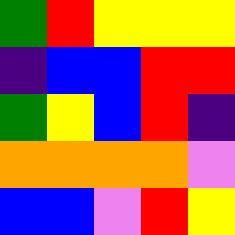[["green", "red", "yellow", "yellow", "yellow"], ["indigo", "blue", "blue", "red", "red"], ["green", "yellow", "blue", "red", "indigo"], ["orange", "orange", "orange", "orange", "violet"], ["blue", "blue", "violet", "red", "yellow"]]